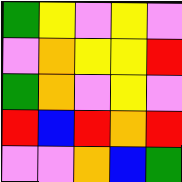[["green", "yellow", "violet", "yellow", "violet"], ["violet", "orange", "yellow", "yellow", "red"], ["green", "orange", "violet", "yellow", "violet"], ["red", "blue", "red", "orange", "red"], ["violet", "violet", "orange", "blue", "green"]]